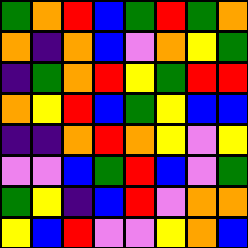[["green", "orange", "red", "blue", "green", "red", "green", "orange"], ["orange", "indigo", "orange", "blue", "violet", "orange", "yellow", "green"], ["indigo", "green", "orange", "red", "yellow", "green", "red", "red"], ["orange", "yellow", "red", "blue", "green", "yellow", "blue", "blue"], ["indigo", "indigo", "orange", "red", "orange", "yellow", "violet", "yellow"], ["violet", "violet", "blue", "green", "red", "blue", "violet", "green"], ["green", "yellow", "indigo", "blue", "red", "violet", "orange", "orange"], ["yellow", "blue", "red", "violet", "violet", "yellow", "orange", "blue"]]